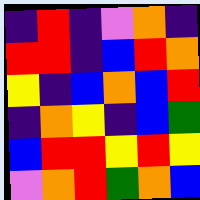[["indigo", "red", "indigo", "violet", "orange", "indigo"], ["red", "red", "indigo", "blue", "red", "orange"], ["yellow", "indigo", "blue", "orange", "blue", "red"], ["indigo", "orange", "yellow", "indigo", "blue", "green"], ["blue", "red", "red", "yellow", "red", "yellow"], ["violet", "orange", "red", "green", "orange", "blue"]]